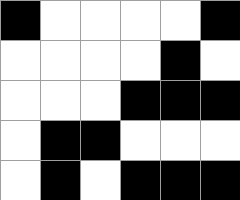[["black", "white", "white", "white", "white", "black"], ["white", "white", "white", "white", "black", "white"], ["white", "white", "white", "black", "black", "black"], ["white", "black", "black", "white", "white", "white"], ["white", "black", "white", "black", "black", "black"]]